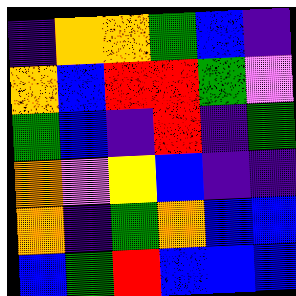[["indigo", "orange", "orange", "green", "blue", "indigo"], ["orange", "blue", "red", "red", "green", "violet"], ["green", "blue", "indigo", "red", "indigo", "green"], ["orange", "violet", "yellow", "blue", "indigo", "indigo"], ["orange", "indigo", "green", "orange", "blue", "blue"], ["blue", "green", "red", "blue", "blue", "blue"]]